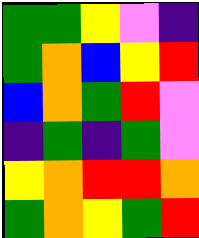[["green", "green", "yellow", "violet", "indigo"], ["green", "orange", "blue", "yellow", "red"], ["blue", "orange", "green", "red", "violet"], ["indigo", "green", "indigo", "green", "violet"], ["yellow", "orange", "red", "red", "orange"], ["green", "orange", "yellow", "green", "red"]]